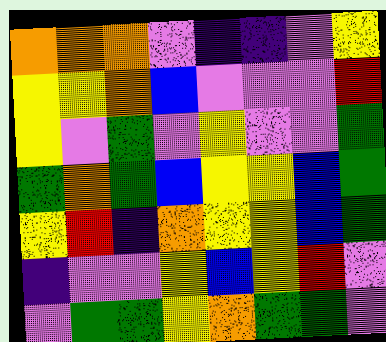[["orange", "orange", "orange", "violet", "indigo", "indigo", "violet", "yellow"], ["yellow", "yellow", "orange", "blue", "violet", "violet", "violet", "red"], ["yellow", "violet", "green", "violet", "yellow", "violet", "violet", "green"], ["green", "orange", "green", "blue", "yellow", "yellow", "blue", "green"], ["yellow", "red", "indigo", "orange", "yellow", "yellow", "blue", "green"], ["indigo", "violet", "violet", "yellow", "blue", "yellow", "red", "violet"], ["violet", "green", "green", "yellow", "orange", "green", "green", "violet"]]